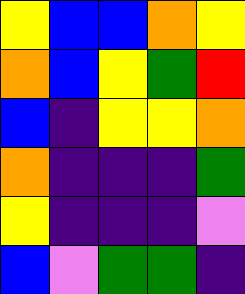[["yellow", "blue", "blue", "orange", "yellow"], ["orange", "blue", "yellow", "green", "red"], ["blue", "indigo", "yellow", "yellow", "orange"], ["orange", "indigo", "indigo", "indigo", "green"], ["yellow", "indigo", "indigo", "indigo", "violet"], ["blue", "violet", "green", "green", "indigo"]]